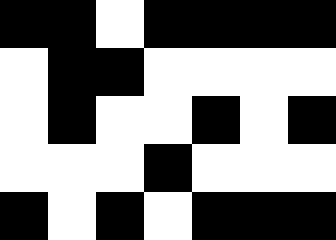[["black", "black", "white", "black", "black", "black", "black"], ["white", "black", "black", "white", "white", "white", "white"], ["white", "black", "white", "white", "black", "white", "black"], ["white", "white", "white", "black", "white", "white", "white"], ["black", "white", "black", "white", "black", "black", "black"]]